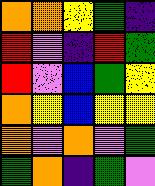[["orange", "orange", "yellow", "green", "indigo"], ["red", "violet", "indigo", "red", "green"], ["red", "violet", "blue", "green", "yellow"], ["orange", "yellow", "blue", "yellow", "yellow"], ["orange", "violet", "orange", "violet", "green"], ["green", "orange", "indigo", "green", "violet"]]